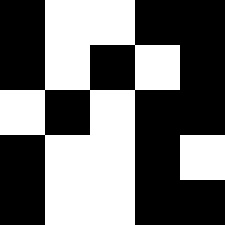[["black", "white", "white", "black", "black"], ["black", "white", "black", "white", "black"], ["white", "black", "white", "black", "black"], ["black", "white", "white", "black", "white"], ["black", "white", "white", "black", "black"]]